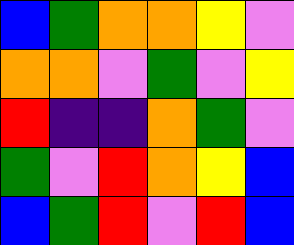[["blue", "green", "orange", "orange", "yellow", "violet"], ["orange", "orange", "violet", "green", "violet", "yellow"], ["red", "indigo", "indigo", "orange", "green", "violet"], ["green", "violet", "red", "orange", "yellow", "blue"], ["blue", "green", "red", "violet", "red", "blue"]]